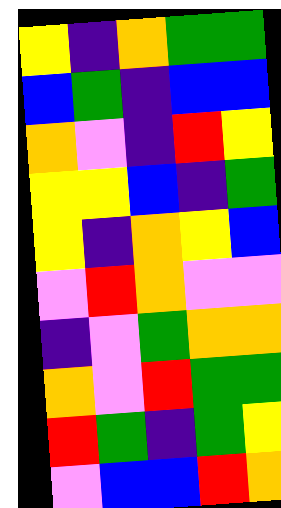[["yellow", "indigo", "orange", "green", "green"], ["blue", "green", "indigo", "blue", "blue"], ["orange", "violet", "indigo", "red", "yellow"], ["yellow", "yellow", "blue", "indigo", "green"], ["yellow", "indigo", "orange", "yellow", "blue"], ["violet", "red", "orange", "violet", "violet"], ["indigo", "violet", "green", "orange", "orange"], ["orange", "violet", "red", "green", "green"], ["red", "green", "indigo", "green", "yellow"], ["violet", "blue", "blue", "red", "orange"]]